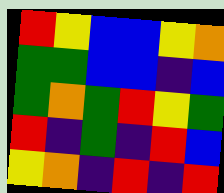[["red", "yellow", "blue", "blue", "yellow", "orange"], ["green", "green", "blue", "blue", "indigo", "blue"], ["green", "orange", "green", "red", "yellow", "green"], ["red", "indigo", "green", "indigo", "red", "blue"], ["yellow", "orange", "indigo", "red", "indigo", "red"]]